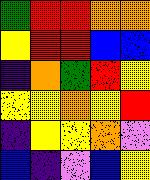[["green", "red", "red", "orange", "orange"], ["yellow", "red", "red", "blue", "blue"], ["indigo", "orange", "green", "red", "yellow"], ["yellow", "yellow", "orange", "yellow", "red"], ["indigo", "yellow", "yellow", "orange", "violet"], ["blue", "indigo", "violet", "blue", "yellow"]]